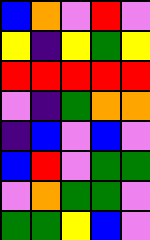[["blue", "orange", "violet", "red", "violet"], ["yellow", "indigo", "yellow", "green", "yellow"], ["red", "red", "red", "red", "red"], ["violet", "indigo", "green", "orange", "orange"], ["indigo", "blue", "violet", "blue", "violet"], ["blue", "red", "violet", "green", "green"], ["violet", "orange", "green", "green", "violet"], ["green", "green", "yellow", "blue", "violet"]]